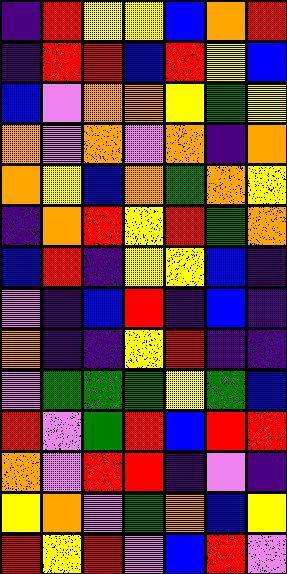[["indigo", "red", "yellow", "yellow", "blue", "orange", "red"], ["indigo", "red", "red", "blue", "red", "yellow", "blue"], ["blue", "violet", "orange", "orange", "yellow", "green", "yellow"], ["orange", "violet", "orange", "violet", "orange", "indigo", "orange"], ["orange", "yellow", "blue", "orange", "green", "orange", "yellow"], ["indigo", "orange", "red", "yellow", "red", "green", "orange"], ["blue", "red", "indigo", "yellow", "yellow", "blue", "indigo"], ["violet", "indigo", "blue", "red", "indigo", "blue", "indigo"], ["orange", "indigo", "indigo", "yellow", "red", "indigo", "indigo"], ["violet", "green", "green", "green", "yellow", "green", "blue"], ["red", "violet", "green", "red", "blue", "red", "red"], ["orange", "violet", "red", "red", "indigo", "violet", "indigo"], ["yellow", "orange", "violet", "green", "orange", "blue", "yellow"], ["red", "yellow", "red", "violet", "blue", "red", "violet"]]